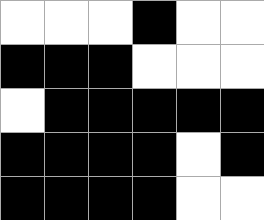[["white", "white", "white", "black", "white", "white"], ["black", "black", "black", "white", "white", "white"], ["white", "black", "black", "black", "black", "black"], ["black", "black", "black", "black", "white", "black"], ["black", "black", "black", "black", "white", "white"]]